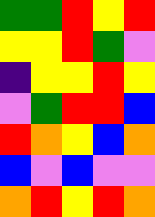[["green", "green", "red", "yellow", "red"], ["yellow", "yellow", "red", "green", "violet"], ["indigo", "yellow", "yellow", "red", "yellow"], ["violet", "green", "red", "red", "blue"], ["red", "orange", "yellow", "blue", "orange"], ["blue", "violet", "blue", "violet", "violet"], ["orange", "red", "yellow", "red", "orange"]]